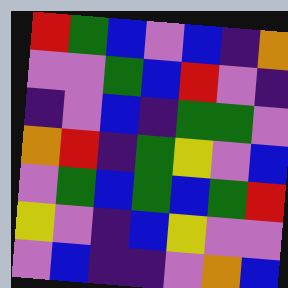[["red", "green", "blue", "violet", "blue", "indigo", "orange"], ["violet", "violet", "green", "blue", "red", "violet", "indigo"], ["indigo", "violet", "blue", "indigo", "green", "green", "violet"], ["orange", "red", "indigo", "green", "yellow", "violet", "blue"], ["violet", "green", "blue", "green", "blue", "green", "red"], ["yellow", "violet", "indigo", "blue", "yellow", "violet", "violet"], ["violet", "blue", "indigo", "indigo", "violet", "orange", "blue"]]